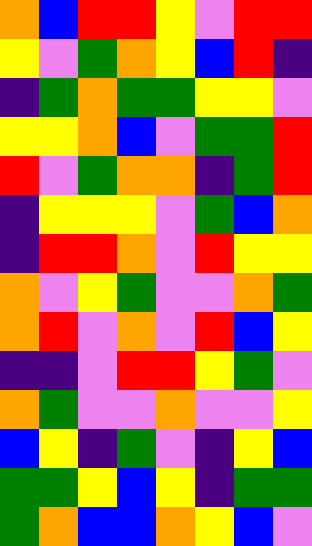[["orange", "blue", "red", "red", "yellow", "violet", "red", "red"], ["yellow", "violet", "green", "orange", "yellow", "blue", "red", "indigo"], ["indigo", "green", "orange", "green", "green", "yellow", "yellow", "violet"], ["yellow", "yellow", "orange", "blue", "violet", "green", "green", "red"], ["red", "violet", "green", "orange", "orange", "indigo", "green", "red"], ["indigo", "yellow", "yellow", "yellow", "violet", "green", "blue", "orange"], ["indigo", "red", "red", "orange", "violet", "red", "yellow", "yellow"], ["orange", "violet", "yellow", "green", "violet", "violet", "orange", "green"], ["orange", "red", "violet", "orange", "violet", "red", "blue", "yellow"], ["indigo", "indigo", "violet", "red", "red", "yellow", "green", "violet"], ["orange", "green", "violet", "violet", "orange", "violet", "violet", "yellow"], ["blue", "yellow", "indigo", "green", "violet", "indigo", "yellow", "blue"], ["green", "green", "yellow", "blue", "yellow", "indigo", "green", "green"], ["green", "orange", "blue", "blue", "orange", "yellow", "blue", "violet"]]